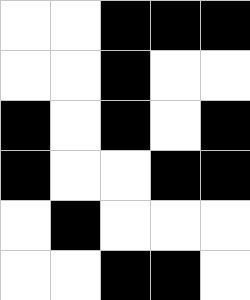[["white", "white", "black", "black", "black"], ["white", "white", "black", "white", "white"], ["black", "white", "black", "white", "black"], ["black", "white", "white", "black", "black"], ["white", "black", "white", "white", "white"], ["white", "white", "black", "black", "white"]]